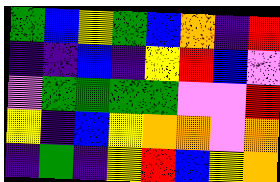[["green", "blue", "yellow", "green", "blue", "orange", "indigo", "red"], ["indigo", "indigo", "blue", "indigo", "yellow", "red", "blue", "violet"], ["violet", "green", "green", "green", "green", "violet", "violet", "red"], ["yellow", "indigo", "blue", "yellow", "orange", "orange", "violet", "orange"], ["indigo", "green", "indigo", "yellow", "red", "blue", "yellow", "orange"]]